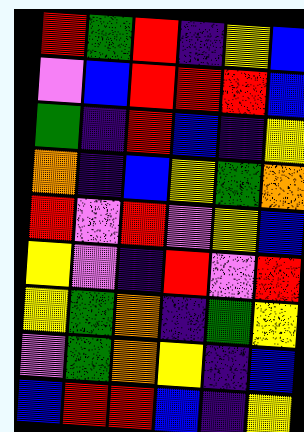[["red", "green", "red", "indigo", "yellow", "blue"], ["violet", "blue", "red", "red", "red", "blue"], ["green", "indigo", "red", "blue", "indigo", "yellow"], ["orange", "indigo", "blue", "yellow", "green", "orange"], ["red", "violet", "red", "violet", "yellow", "blue"], ["yellow", "violet", "indigo", "red", "violet", "red"], ["yellow", "green", "orange", "indigo", "green", "yellow"], ["violet", "green", "orange", "yellow", "indigo", "blue"], ["blue", "red", "red", "blue", "indigo", "yellow"]]